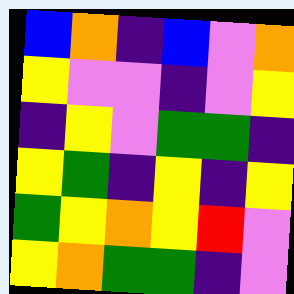[["blue", "orange", "indigo", "blue", "violet", "orange"], ["yellow", "violet", "violet", "indigo", "violet", "yellow"], ["indigo", "yellow", "violet", "green", "green", "indigo"], ["yellow", "green", "indigo", "yellow", "indigo", "yellow"], ["green", "yellow", "orange", "yellow", "red", "violet"], ["yellow", "orange", "green", "green", "indigo", "violet"]]